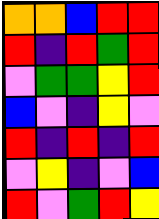[["orange", "orange", "blue", "red", "red"], ["red", "indigo", "red", "green", "red"], ["violet", "green", "green", "yellow", "red"], ["blue", "violet", "indigo", "yellow", "violet"], ["red", "indigo", "red", "indigo", "red"], ["violet", "yellow", "indigo", "violet", "blue"], ["red", "violet", "green", "red", "yellow"]]